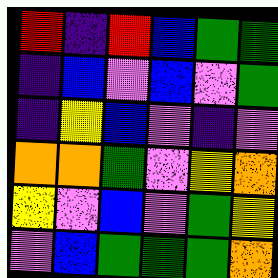[["red", "indigo", "red", "blue", "green", "green"], ["indigo", "blue", "violet", "blue", "violet", "green"], ["indigo", "yellow", "blue", "violet", "indigo", "violet"], ["orange", "orange", "green", "violet", "yellow", "orange"], ["yellow", "violet", "blue", "violet", "green", "yellow"], ["violet", "blue", "green", "green", "green", "orange"]]